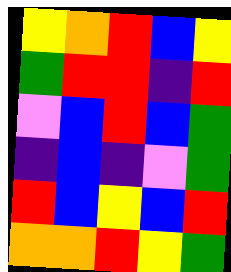[["yellow", "orange", "red", "blue", "yellow"], ["green", "red", "red", "indigo", "red"], ["violet", "blue", "red", "blue", "green"], ["indigo", "blue", "indigo", "violet", "green"], ["red", "blue", "yellow", "blue", "red"], ["orange", "orange", "red", "yellow", "green"]]